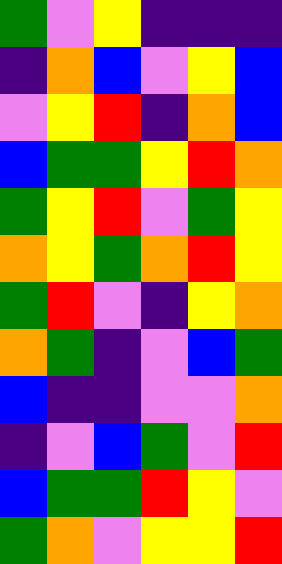[["green", "violet", "yellow", "indigo", "indigo", "indigo"], ["indigo", "orange", "blue", "violet", "yellow", "blue"], ["violet", "yellow", "red", "indigo", "orange", "blue"], ["blue", "green", "green", "yellow", "red", "orange"], ["green", "yellow", "red", "violet", "green", "yellow"], ["orange", "yellow", "green", "orange", "red", "yellow"], ["green", "red", "violet", "indigo", "yellow", "orange"], ["orange", "green", "indigo", "violet", "blue", "green"], ["blue", "indigo", "indigo", "violet", "violet", "orange"], ["indigo", "violet", "blue", "green", "violet", "red"], ["blue", "green", "green", "red", "yellow", "violet"], ["green", "orange", "violet", "yellow", "yellow", "red"]]